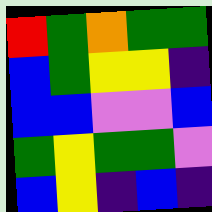[["red", "green", "orange", "green", "green"], ["blue", "green", "yellow", "yellow", "indigo"], ["blue", "blue", "violet", "violet", "blue"], ["green", "yellow", "green", "green", "violet"], ["blue", "yellow", "indigo", "blue", "indigo"]]